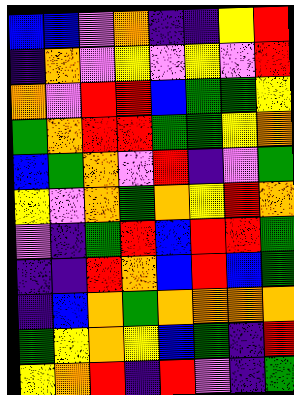[["blue", "blue", "violet", "orange", "indigo", "indigo", "yellow", "red"], ["indigo", "orange", "violet", "yellow", "violet", "yellow", "violet", "red"], ["orange", "violet", "red", "red", "blue", "green", "green", "yellow"], ["green", "orange", "red", "red", "green", "green", "yellow", "orange"], ["blue", "green", "orange", "violet", "red", "indigo", "violet", "green"], ["yellow", "violet", "orange", "green", "orange", "yellow", "red", "orange"], ["violet", "indigo", "green", "red", "blue", "red", "red", "green"], ["indigo", "indigo", "red", "orange", "blue", "red", "blue", "green"], ["indigo", "blue", "orange", "green", "orange", "orange", "orange", "orange"], ["green", "yellow", "orange", "yellow", "blue", "green", "indigo", "red"], ["yellow", "orange", "red", "indigo", "red", "violet", "indigo", "green"]]